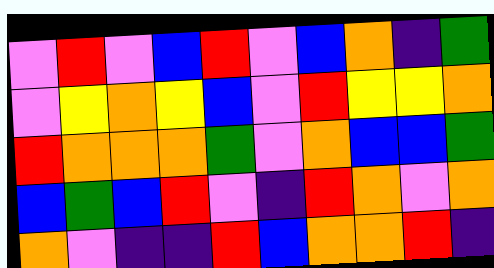[["violet", "red", "violet", "blue", "red", "violet", "blue", "orange", "indigo", "green"], ["violet", "yellow", "orange", "yellow", "blue", "violet", "red", "yellow", "yellow", "orange"], ["red", "orange", "orange", "orange", "green", "violet", "orange", "blue", "blue", "green"], ["blue", "green", "blue", "red", "violet", "indigo", "red", "orange", "violet", "orange"], ["orange", "violet", "indigo", "indigo", "red", "blue", "orange", "orange", "red", "indigo"]]